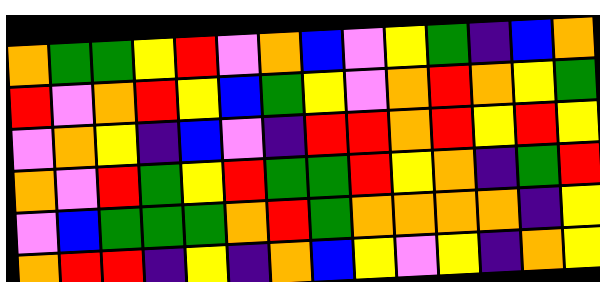[["orange", "green", "green", "yellow", "red", "violet", "orange", "blue", "violet", "yellow", "green", "indigo", "blue", "orange"], ["red", "violet", "orange", "red", "yellow", "blue", "green", "yellow", "violet", "orange", "red", "orange", "yellow", "green"], ["violet", "orange", "yellow", "indigo", "blue", "violet", "indigo", "red", "red", "orange", "red", "yellow", "red", "yellow"], ["orange", "violet", "red", "green", "yellow", "red", "green", "green", "red", "yellow", "orange", "indigo", "green", "red"], ["violet", "blue", "green", "green", "green", "orange", "red", "green", "orange", "orange", "orange", "orange", "indigo", "yellow"], ["orange", "red", "red", "indigo", "yellow", "indigo", "orange", "blue", "yellow", "violet", "yellow", "indigo", "orange", "yellow"]]